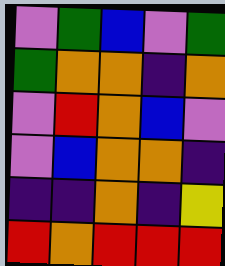[["violet", "green", "blue", "violet", "green"], ["green", "orange", "orange", "indigo", "orange"], ["violet", "red", "orange", "blue", "violet"], ["violet", "blue", "orange", "orange", "indigo"], ["indigo", "indigo", "orange", "indigo", "yellow"], ["red", "orange", "red", "red", "red"]]